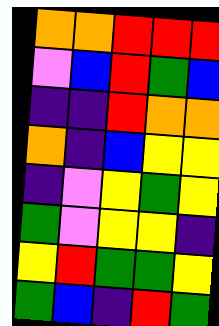[["orange", "orange", "red", "red", "red"], ["violet", "blue", "red", "green", "blue"], ["indigo", "indigo", "red", "orange", "orange"], ["orange", "indigo", "blue", "yellow", "yellow"], ["indigo", "violet", "yellow", "green", "yellow"], ["green", "violet", "yellow", "yellow", "indigo"], ["yellow", "red", "green", "green", "yellow"], ["green", "blue", "indigo", "red", "green"]]